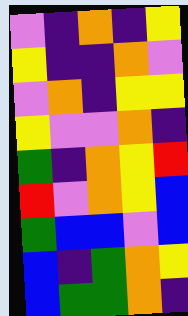[["violet", "indigo", "orange", "indigo", "yellow"], ["yellow", "indigo", "indigo", "orange", "violet"], ["violet", "orange", "indigo", "yellow", "yellow"], ["yellow", "violet", "violet", "orange", "indigo"], ["green", "indigo", "orange", "yellow", "red"], ["red", "violet", "orange", "yellow", "blue"], ["green", "blue", "blue", "violet", "blue"], ["blue", "indigo", "green", "orange", "yellow"], ["blue", "green", "green", "orange", "indigo"]]